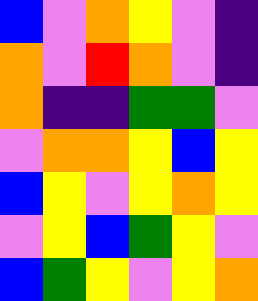[["blue", "violet", "orange", "yellow", "violet", "indigo"], ["orange", "violet", "red", "orange", "violet", "indigo"], ["orange", "indigo", "indigo", "green", "green", "violet"], ["violet", "orange", "orange", "yellow", "blue", "yellow"], ["blue", "yellow", "violet", "yellow", "orange", "yellow"], ["violet", "yellow", "blue", "green", "yellow", "violet"], ["blue", "green", "yellow", "violet", "yellow", "orange"]]